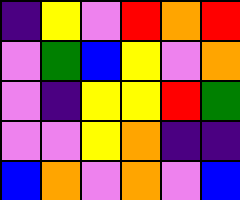[["indigo", "yellow", "violet", "red", "orange", "red"], ["violet", "green", "blue", "yellow", "violet", "orange"], ["violet", "indigo", "yellow", "yellow", "red", "green"], ["violet", "violet", "yellow", "orange", "indigo", "indigo"], ["blue", "orange", "violet", "orange", "violet", "blue"]]